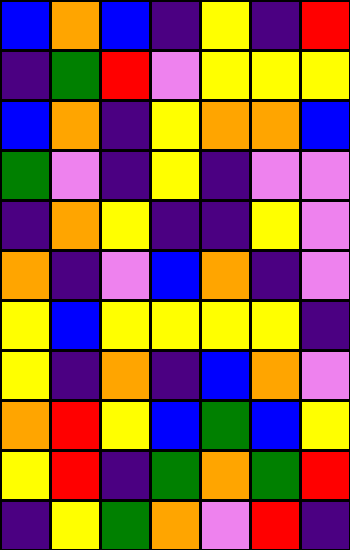[["blue", "orange", "blue", "indigo", "yellow", "indigo", "red"], ["indigo", "green", "red", "violet", "yellow", "yellow", "yellow"], ["blue", "orange", "indigo", "yellow", "orange", "orange", "blue"], ["green", "violet", "indigo", "yellow", "indigo", "violet", "violet"], ["indigo", "orange", "yellow", "indigo", "indigo", "yellow", "violet"], ["orange", "indigo", "violet", "blue", "orange", "indigo", "violet"], ["yellow", "blue", "yellow", "yellow", "yellow", "yellow", "indigo"], ["yellow", "indigo", "orange", "indigo", "blue", "orange", "violet"], ["orange", "red", "yellow", "blue", "green", "blue", "yellow"], ["yellow", "red", "indigo", "green", "orange", "green", "red"], ["indigo", "yellow", "green", "orange", "violet", "red", "indigo"]]